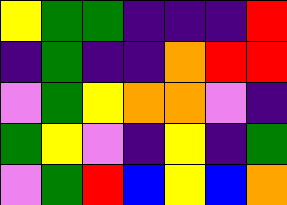[["yellow", "green", "green", "indigo", "indigo", "indigo", "red"], ["indigo", "green", "indigo", "indigo", "orange", "red", "red"], ["violet", "green", "yellow", "orange", "orange", "violet", "indigo"], ["green", "yellow", "violet", "indigo", "yellow", "indigo", "green"], ["violet", "green", "red", "blue", "yellow", "blue", "orange"]]